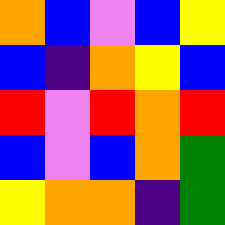[["orange", "blue", "violet", "blue", "yellow"], ["blue", "indigo", "orange", "yellow", "blue"], ["red", "violet", "red", "orange", "red"], ["blue", "violet", "blue", "orange", "green"], ["yellow", "orange", "orange", "indigo", "green"]]